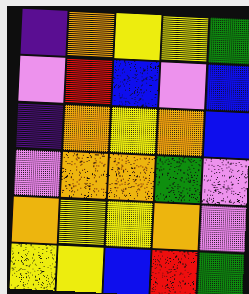[["indigo", "orange", "yellow", "yellow", "green"], ["violet", "red", "blue", "violet", "blue"], ["indigo", "orange", "yellow", "orange", "blue"], ["violet", "orange", "orange", "green", "violet"], ["orange", "yellow", "yellow", "orange", "violet"], ["yellow", "yellow", "blue", "red", "green"]]